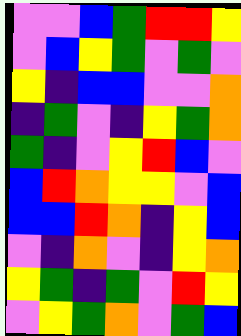[["violet", "violet", "blue", "green", "red", "red", "yellow"], ["violet", "blue", "yellow", "green", "violet", "green", "violet"], ["yellow", "indigo", "blue", "blue", "violet", "violet", "orange"], ["indigo", "green", "violet", "indigo", "yellow", "green", "orange"], ["green", "indigo", "violet", "yellow", "red", "blue", "violet"], ["blue", "red", "orange", "yellow", "yellow", "violet", "blue"], ["blue", "blue", "red", "orange", "indigo", "yellow", "blue"], ["violet", "indigo", "orange", "violet", "indigo", "yellow", "orange"], ["yellow", "green", "indigo", "green", "violet", "red", "yellow"], ["violet", "yellow", "green", "orange", "violet", "green", "blue"]]